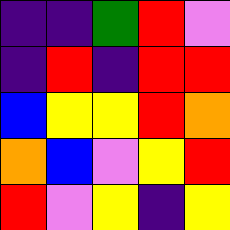[["indigo", "indigo", "green", "red", "violet"], ["indigo", "red", "indigo", "red", "red"], ["blue", "yellow", "yellow", "red", "orange"], ["orange", "blue", "violet", "yellow", "red"], ["red", "violet", "yellow", "indigo", "yellow"]]